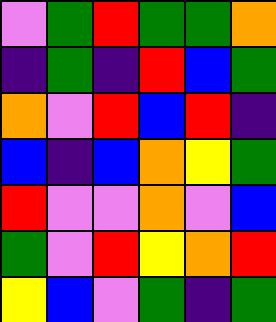[["violet", "green", "red", "green", "green", "orange"], ["indigo", "green", "indigo", "red", "blue", "green"], ["orange", "violet", "red", "blue", "red", "indigo"], ["blue", "indigo", "blue", "orange", "yellow", "green"], ["red", "violet", "violet", "orange", "violet", "blue"], ["green", "violet", "red", "yellow", "orange", "red"], ["yellow", "blue", "violet", "green", "indigo", "green"]]